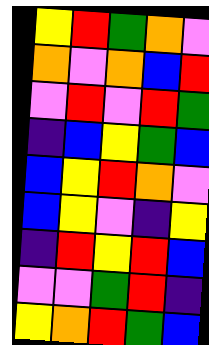[["yellow", "red", "green", "orange", "violet"], ["orange", "violet", "orange", "blue", "red"], ["violet", "red", "violet", "red", "green"], ["indigo", "blue", "yellow", "green", "blue"], ["blue", "yellow", "red", "orange", "violet"], ["blue", "yellow", "violet", "indigo", "yellow"], ["indigo", "red", "yellow", "red", "blue"], ["violet", "violet", "green", "red", "indigo"], ["yellow", "orange", "red", "green", "blue"]]